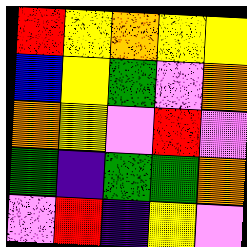[["red", "yellow", "orange", "yellow", "yellow"], ["blue", "yellow", "green", "violet", "orange"], ["orange", "yellow", "violet", "red", "violet"], ["green", "indigo", "green", "green", "orange"], ["violet", "red", "indigo", "yellow", "violet"]]